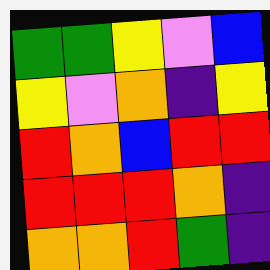[["green", "green", "yellow", "violet", "blue"], ["yellow", "violet", "orange", "indigo", "yellow"], ["red", "orange", "blue", "red", "red"], ["red", "red", "red", "orange", "indigo"], ["orange", "orange", "red", "green", "indigo"]]